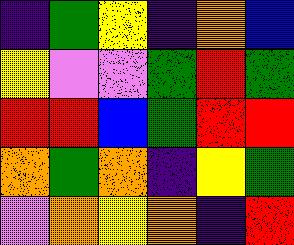[["indigo", "green", "yellow", "indigo", "orange", "blue"], ["yellow", "violet", "violet", "green", "red", "green"], ["red", "red", "blue", "green", "red", "red"], ["orange", "green", "orange", "indigo", "yellow", "green"], ["violet", "orange", "yellow", "orange", "indigo", "red"]]